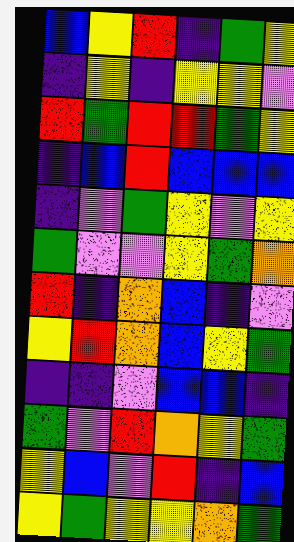[["blue", "yellow", "red", "indigo", "green", "yellow"], ["indigo", "yellow", "indigo", "yellow", "yellow", "violet"], ["red", "green", "red", "red", "green", "yellow"], ["indigo", "blue", "red", "blue", "blue", "blue"], ["indigo", "violet", "green", "yellow", "violet", "yellow"], ["green", "violet", "violet", "yellow", "green", "orange"], ["red", "indigo", "orange", "blue", "indigo", "violet"], ["yellow", "red", "orange", "blue", "yellow", "green"], ["indigo", "indigo", "violet", "blue", "blue", "indigo"], ["green", "violet", "red", "orange", "yellow", "green"], ["yellow", "blue", "violet", "red", "indigo", "blue"], ["yellow", "green", "yellow", "yellow", "orange", "green"]]